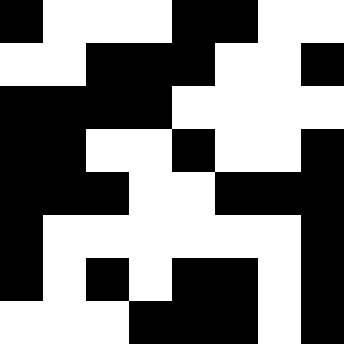[["black", "white", "white", "white", "black", "black", "white", "white"], ["white", "white", "black", "black", "black", "white", "white", "black"], ["black", "black", "black", "black", "white", "white", "white", "white"], ["black", "black", "white", "white", "black", "white", "white", "black"], ["black", "black", "black", "white", "white", "black", "black", "black"], ["black", "white", "white", "white", "white", "white", "white", "black"], ["black", "white", "black", "white", "black", "black", "white", "black"], ["white", "white", "white", "black", "black", "black", "white", "black"]]